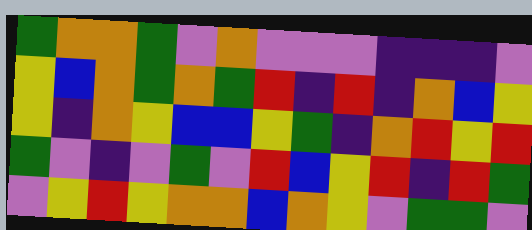[["green", "orange", "orange", "green", "violet", "orange", "violet", "violet", "violet", "indigo", "indigo", "indigo", "violet"], ["yellow", "blue", "orange", "green", "orange", "green", "red", "indigo", "red", "indigo", "orange", "blue", "yellow"], ["yellow", "indigo", "orange", "yellow", "blue", "blue", "yellow", "green", "indigo", "orange", "red", "yellow", "red"], ["green", "violet", "indigo", "violet", "green", "violet", "red", "blue", "yellow", "red", "indigo", "red", "green"], ["violet", "yellow", "red", "yellow", "orange", "orange", "blue", "orange", "yellow", "violet", "green", "green", "violet"]]